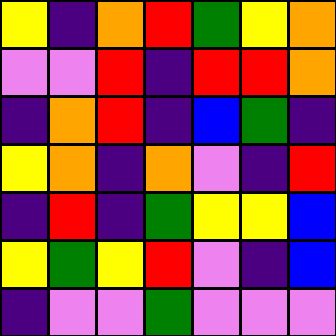[["yellow", "indigo", "orange", "red", "green", "yellow", "orange"], ["violet", "violet", "red", "indigo", "red", "red", "orange"], ["indigo", "orange", "red", "indigo", "blue", "green", "indigo"], ["yellow", "orange", "indigo", "orange", "violet", "indigo", "red"], ["indigo", "red", "indigo", "green", "yellow", "yellow", "blue"], ["yellow", "green", "yellow", "red", "violet", "indigo", "blue"], ["indigo", "violet", "violet", "green", "violet", "violet", "violet"]]